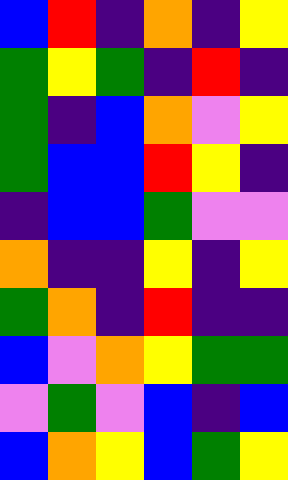[["blue", "red", "indigo", "orange", "indigo", "yellow"], ["green", "yellow", "green", "indigo", "red", "indigo"], ["green", "indigo", "blue", "orange", "violet", "yellow"], ["green", "blue", "blue", "red", "yellow", "indigo"], ["indigo", "blue", "blue", "green", "violet", "violet"], ["orange", "indigo", "indigo", "yellow", "indigo", "yellow"], ["green", "orange", "indigo", "red", "indigo", "indigo"], ["blue", "violet", "orange", "yellow", "green", "green"], ["violet", "green", "violet", "blue", "indigo", "blue"], ["blue", "orange", "yellow", "blue", "green", "yellow"]]